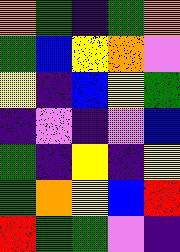[["orange", "green", "indigo", "green", "orange"], ["green", "blue", "yellow", "orange", "violet"], ["yellow", "indigo", "blue", "yellow", "green"], ["indigo", "violet", "indigo", "violet", "blue"], ["green", "indigo", "yellow", "indigo", "yellow"], ["green", "orange", "yellow", "blue", "red"], ["red", "green", "green", "violet", "indigo"]]